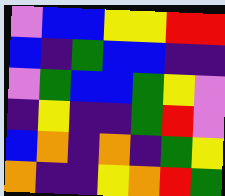[["violet", "blue", "blue", "yellow", "yellow", "red", "red"], ["blue", "indigo", "green", "blue", "blue", "indigo", "indigo"], ["violet", "green", "blue", "blue", "green", "yellow", "violet"], ["indigo", "yellow", "indigo", "indigo", "green", "red", "violet"], ["blue", "orange", "indigo", "orange", "indigo", "green", "yellow"], ["orange", "indigo", "indigo", "yellow", "orange", "red", "green"]]